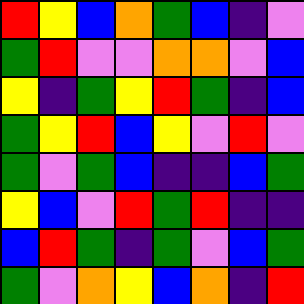[["red", "yellow", "blue", "orange", "green", "blue", "indigo", "violet"], ["green", "red", "violet", "violet", "orange", "orange", "violet", "blue"], ["yellow", "indigo", "green", "yellow", "red", "green", "indigo", "blue"], ["green", "yellow", "red", "blue", "yellow", "violet", "red", "violet"], ["green", "violet", "green", "blue", "indigo", "indigo", "blue", "green"], ["yellow", "blue", "violet", "red", "green", "red", "indigo", "indigo"], ["blue", "red", "green", "indigo", "green", "violet", "blue", "green"], ["green", "violet", "orange", "yellow", "blue", "orange", "indigo", "red"]]